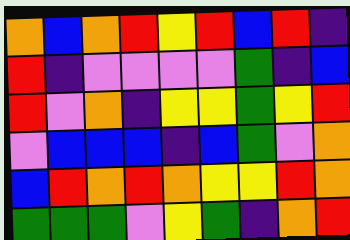[["orange", "blue", "orange", "red", "yellow", "red", "blue", "red", "indigo"], ["red", "indigo", "violet", "violet", "violet", "violet", "green", "indigo", "blue"], ["red", "violet", "orange", "indigo", "yellow", "yellow", "green", "yellow", "red"], ["violet", "blue", "blue", "blue", "indigo", "blue", "green", "violet", "orange"], ["blue", "red", "orange", "red", "orange", "yellow", "yellow", "red", "orange"], ["green", "green", "green", "violet", "yellow", "green", "indigo", "orange", "red"]]